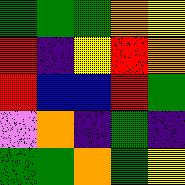[["green", "green", "green", "orange", "yellow"], ["red", "indigo", "yellow", "red", "orange"], ["red", "blue", "blue", "red", "green"], ["violet", "orange", "indigo", "green", "indigo"], ["green", "green", "orange", "green", "yellow"]]